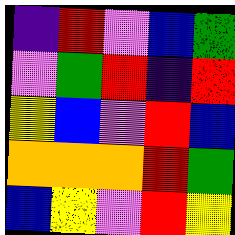[["indigo", "red", "violet", "blue", "green"], ["violet", "green", "red", "indigo", "red"], ["yellow", "blue", "violet", "red", "blue"], ["orange", "orange", "orange", "red", "green"], ["blue", "yellow", "violet", "red", "yellow"]]